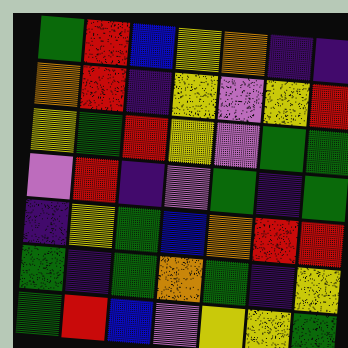[["green", "red", "blue", "yellow", "orange", "indigo", "indigo"], ["orange", "red", "indigo", "yellow", "violet", "yellow", "red"], ["yellow", "green", "red", "yellow", "violet", "green", "green"], ["violet", "red", "indigo", "violet", "green", "indigo", "green"], ["indigo", "yellow", "green", "blue", "orange", "red", "red"], ["green", "indigo", "green", "orange", "green", "indigo", "yellow"], ["green", "red", "blue", "violet", "yellow", "yellow", "green"]]